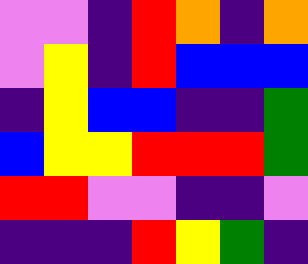[["violet", "violet", "indigo", "red", "orange", "indigo", "orange"], ["violet", "yellow", "indigo", "red", "blue", "blue", "blue"], ["indigo", "yellow", "blue", "blue", "indigo", "indigo", "green"], ["blue", "yellow", "yellow", "red", "red", "red", "green"], ["red", "red", "violet", "violet", "indigo", "indigo", "violet"], ["indigo", "indigo", "indigo", "red", "yellow", "green", "indigo"]]